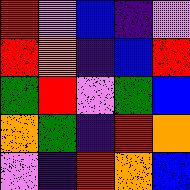[["red", "violet", "blue", "indigo", "violet"], ["red", "orange", "indigo", "blue", "red"], ["green", "red", "violet", "green", "blue"], ["orange", "green", "indigo", "red", "orange"], ["violet", "indigo", "red", "orange", "blue"]]